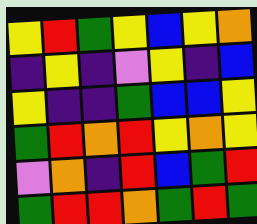[["yellow", "red", "green", "yellow", "blue", "yellow", "orange"], ["indigo", "yellow", "indigo", "violet", "yellow", "indigo", "blue"], ["yellow", "indigo", "indigo", "green", "blue", "blue", "yellow"], ["green", "red", "orange", "red", "yellow", "orange", "yellow"], ["violet", "orange", "indigo", "red", "blue", "green", "red"], ["green", "red", "red", "orange", "green", "red", "green"]]